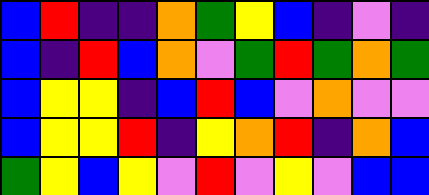[["blue", "red", "indigo", "indigo", "orange", "green", "yellow", "blue", "indigo", "violet", "indigo"], ["blue", "indigo", "red", "blue", "orange", "violet", "green", "red", "green", "orange", "green"], ["blue", "yellow", "yellow", "indigo", "blue", "red", "blue", "violet", "orange", "violet", "violet"], ["blue", "yellow", "yellow", "red", "indigo", "yellow", "orange", "red", "indigo", "orange", "blue"], ["green", "yellow", "blue", "yellow", "violet", "red", "violet", "yellow", "violet", "blue", "blue"]]